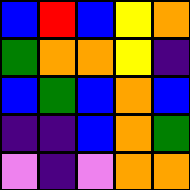[["blue", "red", "blue", "yellow", "orange"], ["green", "orange", "orange", "yellow", "indigo"], ["blue", "green", "blue", "orange", "blue"], ["indigo", "indigo", "blue", "orange", "green"], ["violet", "indigo", "violet", "orange", "orange"]]